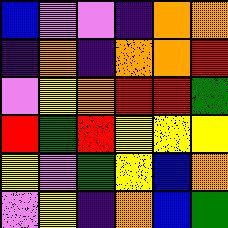[["blue", "violet", "violet", "indigo", "orange", "orange"], ["indigo", "orange", "indigo", "orange", "orange", "red"], ["violet", "yellow", "orange", "red", "red", "green"], ["red", "green", "red", "yellow", "yellow", "yellow"], ["yellow", "violet", "green", "yellow", "blue", "orange"], ["violet", "yellow", "indigo", "orange", "blue", "green"]]